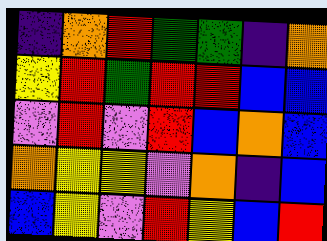[["indigo", "orange", "red", "green", "green", "indigo", "orange"], ["yellow", "red", "green", "red", "red", "blue", "blue"], ["violet", "red", "violet", "red", "blue", "orange", "blue"], ["orange", "yellow", "yellow", "violet", "orange", "indigo", "blue"], ["blue", "yellow", "violet", "red", "yellow", "blue", "red"]]